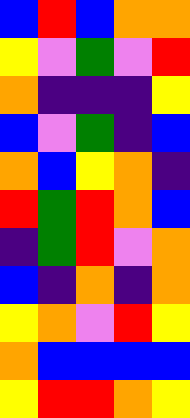[["blue", "red", "blue", "orange", "orange"], ["yellow", "violet", "green", "violet", "red"], ["orange", "indigo", "indigo", "indigo", "yellow"], ["blue", "violet", "green", "indigo", "blue"], ["orange", "blue", "yellow", "orange", "indigo"], ["red", "green", "red", "orange", "blue"], ["indigo", "green", "red", "violet", "orange"], ["blue", "indigo", "orange", "indigo", "orange"], ["yellow", "orange", "violet", "red", "yellow"], ["orange", "blue", "blue", "blue", "blue"], ["yellow", "red", "red", "orange", "yellow"]]